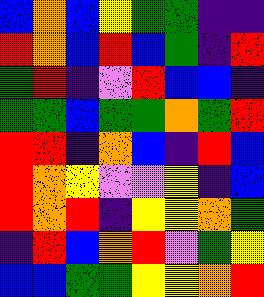[["blue", "orange", "blue", "yellow", "green", "green", "indigo", "indigo"], ["red", "orange", "blue", "red", "blue", "green", "indigo", "red"], ["green", "red", "indigo", "violet", "red", "blue", "blue", "indigo"], ["green", "green", "blue", "green", "green", "orange", "green", "red"], ["red", "red", "indigo", "orange", "blue", "indigo", "red", "blue"], ["red", "orange", "yellow", "violet", "violet", "yellow", "indigo", "blue"], ["red", "orange", "red", "indigo", "yellow", "yellow", "orange", "green"], ["indigo", "red", "blue", "orange", "red", "violet", "green", "yellow"], ["blue", "blue", "green", "green", "yellow", "yellow", "orange", "red"]]